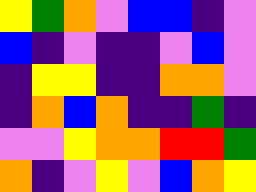[["yellow", "green", "orange", "violet", "blue", "blue", "indigo", "violet"], ["blue", "indigo", "violet", "indigo", "indigo", "violet", "blue", "violet"], ["indigo", "yellow", "yellow", "indigo", "indigo", "orange", "orange", "violet"], ["indigo", "orange", "blue", "orange", "indigo", "indigo", "green", "indigo"], ["violet", "violet", "yellow", "orange", "orange", "red", "red", "green"], ["orange", "indigo", "violet", "yellow", "violet", "blue", "orange", "yellow"]]